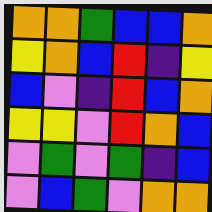[["orange", "orange", "green", "blue", "blue", "orange"], ["yellow", "orange", "blue", "red", "indigo", "yellow"], ["blue", "violet", "indigo", "red", "blue", "orange"], ["yellow", "yellow", "violet", "red", "orange", "blue"], ["violet", "green", "violet", "green", "indigo", "blue"], ["violet", "blue", "green", "violet", "orange", "orange"]]